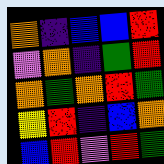[["orange", "indigo", "blue", "blue", "red"], ["violet", "orange", "indigo", "green", "red"], ["orange", "green", "orange", "red", "green"], ["yellow", "red", "indigo", "blue", "orange"], ["blue", "red", "violet", "red", "green"]]